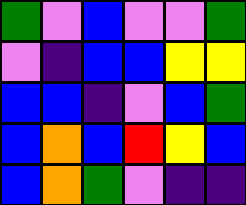[["green", "violet", "blue", "violet", "violet", "green"], ["violet", "indigo", "blue", "blue", "yellow", "yellow"], ["blue", "blue", "indigo", "violet", "blue", "green"], ["blue", "orange", "blue", "red", "yellow", "blue"], ["blue", "orange", "green", "violet", "indigo", "indigo"]]